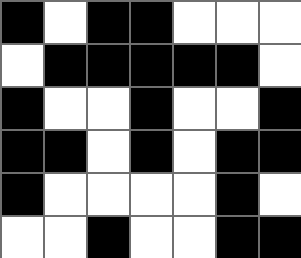[["black", "white", "black", "black", "white", "white", "white"], ["white", "black", "black", "black", "black", "black", "white"], ["black", "white", "white", "black", "white", "white", "black"], ["black", "black", "white", "black", "white", "black", "black"], ["black", "white", "white", "white", "white", "black", "white"], ["white", "white", "black", "white", "white", "black", "black"]]